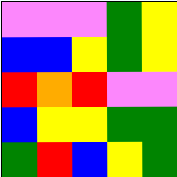[["violet", "violet", "violet", "green", "yellow"], ["blue", "blue", "yellow", "green", "yellow"], ["red", "orange", "red", "violet", "violet"], ["blue", "yellow", "yellow", "green", "green"], ["green", "red", "blue", "yellow", "green"]]